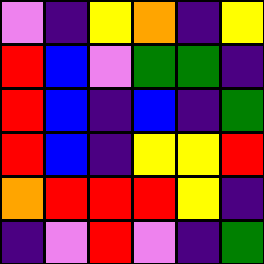[["violet", "indigo", "yellow", "orange", "indigo", "yellow"], ["red", "blue", "violet", "green", "green", "indigo"], ["red", "blue", "indigo", "blue", "indigo", "green"], ["red", "blue", "indigo", "yellow", "yellow", "red"], ["orange", "red", "red", "red", "yellow", "indigo"], ["indigo", "violet", "red", "violet", "indigo", "green"]]